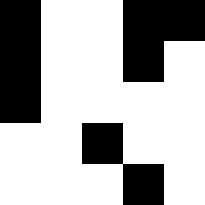[["black", "white", "white", "black", "black"], ["black", "white", "white", "black", "white"], ["black", "white", "white", "white", "white"], ["white", "white", "black", "white", "white"], ["white", "white", "white", "black", "white"]]